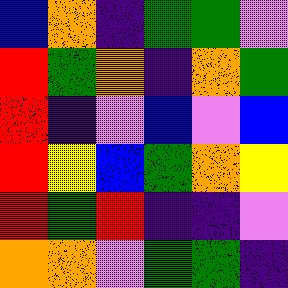[["blue", "orange", "indigo", "green", "green", "violet"], ["red", "green", "orange", "indigo", "orange", "green"], ["red", "indigo", "violet", "blue", "violet", "blue"], ["red", "yellow", "blue", "green", "orange", "yellow"], ["red", "green", "red", "indigo", "indigo", "violet"], ["orange", "orange", "violet", "green", "green", "indigo"]]